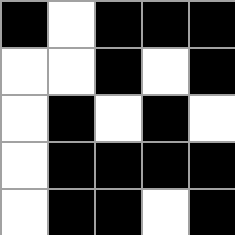[["black", "white", "black", "black", "black"], ["white", "white", "black", "white", "black"], ["white", "black", "white", "black", "white"], ["white", "black", "black", "black", "black"], ["white", "black", "black", "white", "black"]]